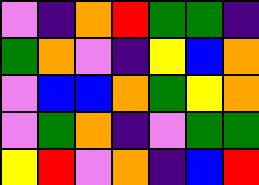[["violet", "indigo", "orange", "red", "green", "green", "indigo"], ["green", "orange", "violet", "indigo", "yellow", "blue", "orange"], ["violet", "blue", "blue", "orange", "green", "yellow", "orange"], ["violet", "green", "orange", "indigo", "violet", "green", "green"], ["yellow", "red", "violet", "orange", "indigo", "blue", "red"]]